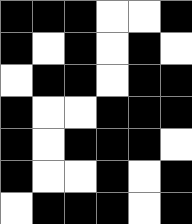[["black", "black", "black", "white", "white", "black"], ["black", "white", "black", "white", "black", "white"], ["white", "black", "black", "white", "black", "black"], ["black", "white", "white", "black", "black", "black"], ["black", "white", "black", "black", "black", "white"], ["black", "white", "white", "black", "white", "black"], ["white", "black", "black", "black", "white", "black"]]